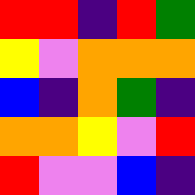[["red", "red", "indigo", "red", "green"], ["yellow", "violet", "orange", "orange", "orange"], ["blue", "indigo", "orange", "green", "indigo"], ["orange", "orange", "yellow", "violet", "red"], ["red", "violet", "violet", "blue", "indigo"]]